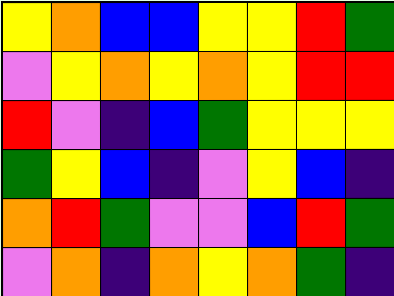[["yellow", "orange", "blue", "blue", "yellow", "yellow", "red", "green"], ["violet", "yellow", "orange", "yellow", "orange", "yellow", "red", "red"], ["red", "violet", "indigo", "blue", "green", "yellow", "yellow", "yellow"], ["green", "yellow", "blue", "indigo", "violet", "yellow", "blue", "indigo"], ["orange", "red", "green", "violet", "violet", "blue", "red", "green"], ["violet", "orange", "indigo", "orange", "yellow", "orange", "green", "indigo"]]